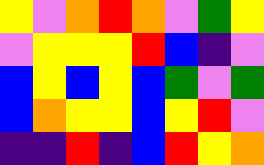[["yellow", "violet", "orange", "red", "orange", "violet", "green", "yellow"], ["violet", "yellow", "yellow", "yellow", "red", "blue", "indigo", "violet"], ["blue", "yellow", "blue", "yellow", "blue", "green", "violet", "green"], ["blue", "orange", "yellow", "yellow", "blue", "yellow", "red", "violet"], ["indigo", "indigo", "red", "indigo", "blue", "red", "yellow", "orange"]]